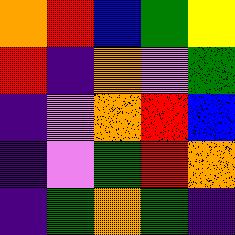[["orange", "red", "blue", "green", "yellow"], ["red", "indigo", "orange", "violet", "green"], ["indigo", "violet", "orange", "red", "blue"], ["indigo", "violet", "green", "red", "orange"], ["indigo", "green", "orange", "green", "indigo"]]